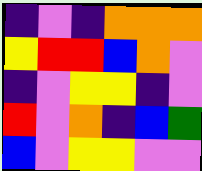[["indigo", "violet", "indigo", "orange", "orange", "orange"], ["yellow", "red", "red", "blue", "orange", "violet"], ["indigo", "violet", "yellow", "yellow", "indigo", "violet"], ["red", "violet", "orange", "indigo", "blue", "green"], ["blue", "violet", "yellow", "yellow", "violet", "violet"]]